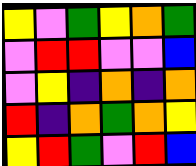[["yellow", "violet", "green", "yellow", "orange", "green"], ["violet", "red", "red", "violet", "violet", "blue"], ["violet", "yellow", "indigo", "orange", "indigo", "orange"], ["red", "indigo", "orange", "green", "orange", "yellow"], ["yellow", "red", "green", "violet", "red", "blue"]]